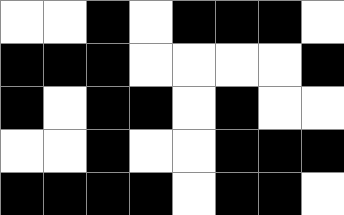[["white", "white", "black", "white", "black", "black", "black", "white"], ["black", "black", "black", "white", "white", "white", "white", "black"], ["black", "white", "black", "black", "white", "black", "white", "white"], ["white", "white", "black", "white", "white", "black", "black", "black"], ["black", "black", "black", "black", "white", "black", "black", "white"]]